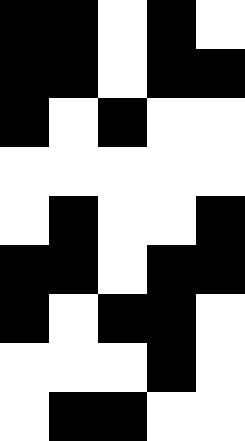[["black", "black", "white", "black", "white"], ["black", "black", "white", "black", "black"], ["black", "white", "black", "white", "white"], ["white", "white", "white", "white", "white"], ["white", "black", "white", "white", "black"], ["black", "black", "white", "black", "black"], ["black", "white", "black", "black", "white"], ["white", "white", "white", "black", "white"], ["white", "black", "black", "white", "white"]]